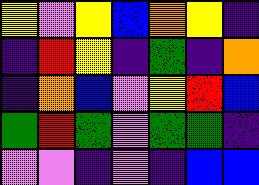[["yellow", "violet", "yellow", "blue", "orange", "yellow", "indigo"], ["indigo", "red", "yellow", "indigo", "green", "indigo", "orange"], ["indigo", "orange", "blue", "violet", "yellow", "red", "blue"], ["green", "red", "green", "violet", "green", "green", "indigo"], ["violet", "violet", "indigo", "violet", "indigo", "blue", "blue"]]